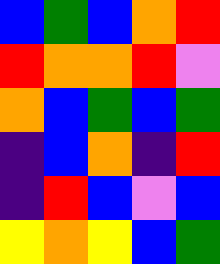[["blue", "green", "blue", "orange", "red"], ["red", "orange", "orange", "red", "violet"], ["orange", "blue", "green", "blue", "green"], ["indigo", "blue", "orange", "indigo", "red"], ["indigo", "red", "blue", "violet", "blue"], ["yellow", "orange", "yellow", "blue", "green"]]